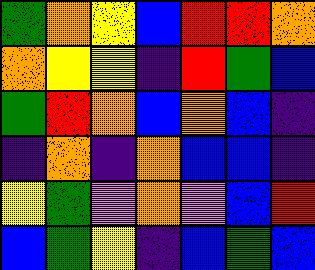[["green", "orange", "yellow", "blue", "red", "red", "orange"], ["orange", "yellow", "yellow", "indigo", "red", "green", "blue"], ["green", "red", "orange", "blue", "orange", "blue", "indigo"], ["indigo", "orange", "indigo", "orange", "blue", "blue", "indigo"], ["yellow", "green", "violet", "orange", "violet", "blue", "red"], ["blue", "green", "yellow", "indigo", "blue", "green", "blue"]]